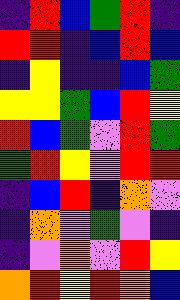[["indigo", "red", "blue", "green", "red", "indigo"], ["red", "red", "indigo", "blue", "red", "blue"], ["indigo", "yellow", "indigo", "indigo", "blue", "green"], ["yellow", "yellow", "green", "blue", "red", "yellow"], ["red", "blue", "green", "violet", "red", "green"], ["green", "red", "yellow", "violet", "red", "red"], ["indigo", "blue", "red", "indigo", "orange", "violet"], ["indigo", "orange", "violet", "green", "violet", "indigo"], ["indigo", "violet", "orange", "violet", "red", "yellow"], ["orange", "red", "yellow", "red", "orange", "blue"]]